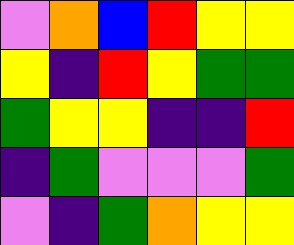[["violet", "orange", "blue", "red", "yellow", "yellow"], ["yellow", "indigo", "red", "yellow", "green", "green"], ["green", "yellow", "yellow", "indigo", "indigo", "red"], ["indigo", "green", "violet", "violet", "violet", "green"], ["violet", "indigo", "green", "orange", "yellow", "yellow"]]